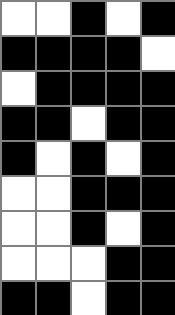[["white", "white", "black", "white", "black"], ["black", "black", "black", "black", "white"], ["white", "black", "black", "black", "black"], ["black", "black", "white", "black", "black"], ["black", "white", "black", "white", "black"], ["white", "white", "black", "black", "black"], ["white", "white", "black", "white", "black"], ["white", "white", "white", "black", "black"], ["black", "black", "white", "black", "black"]]